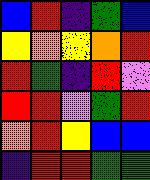[["blue", "red", "indigo", "green", "blue"], ["yellow", "orange", "yellow", "orange", "red"], ["red", "green", "indigo", "red", "violet"], ["red", "red", "violet", "green", "red"], ["orange", "red", "yellow", "blue", "blue"], ["indigo", "red", "red", "green", "green"]]